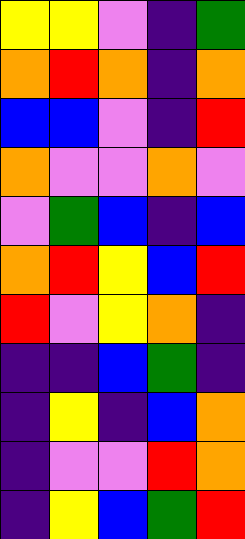[["yellow", "yellow", "violet", "indigo", "green"], ["orange", "red", "orange", "indigo", "orange"], ["blue", "blue", "violet", "indigo", "red"], ["orange", "violet", "violet", "orange", "violet"], ["violet", "green", "blue", "indigo", "blue"], ["orange", "red", "yellow", "blue", "red"], ["red", "violet", "yellow", "orange", "indigo"], ["indigo", "indigo", "blue", "green", "indigo"], ["indigo", "yellow", "indigo", "blue", "orange"], ["indigo", "violet", "violet", "red", "orange"], ["indigo", "yellow", "blue", "green", "red"]]